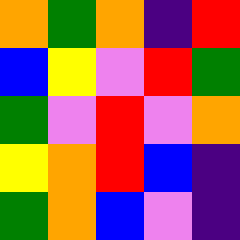[["orange", "green", "orange", "indigo", "red"], ["blue", "yellow", "violet", "red", "green"], ["green", "violet", "red", "violet", "orange"], ["yellow", "orange", "red", "blue", "indigo"], ["green", "orange", "blue", "violet", "indigo"]]